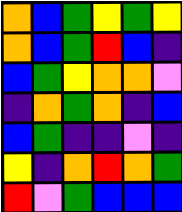[["orange", "blue", "green", "yellow", "green", "yellow"], ["orange", "blue", "green", "red", "blue", "indigo"], ["blue", "green", "yellow", "orange", "orange", "violet"], ["indigo", "orange", "green", "orange", "indigo", "blue"], ["blue", "green", "indigo", "indigo", "violet", "indigo"], ["yellow", "indigo", "orange", "red", "orange", "green"], ["red", "violet", "green", "blue", "blue", "blue"]]